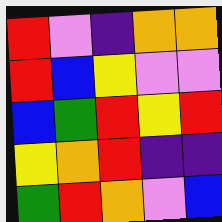[["red", "violet", "indigo", "orange", "orange"], ["red", "blue", "yellow", "violet", "violet"], ["blue", "green", "red", "yellow", "red"], ["yellow", "orange", "red", "indigo", "indigo"], ["green", "red", "orange", "violet", "blue"]]